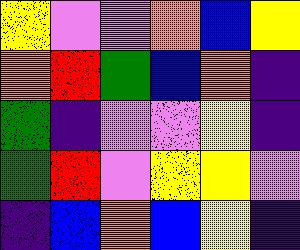[["yellow", "violet", "violet", "orange", "blue", "yellow"], ["orange", "red", "green", "blue", "orange", "indigo"], ["green", "indigo", "violet", "violet", "yellow", "indigo"], ["green", "red", "violet", "yellow", "yellow", "violet"], ["indigo", "blue", "orange", "blue", "yellow", "indigo"]]